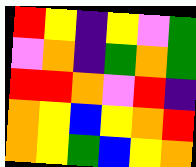[["red", "yellow", "indigo", "yellow", "violet", "green"], ["violet", "orange", "indigo", "green", "orange", "green"], ["red", "red", "orange", "violet", "red", "indigo"], ["orange", "yellow", "blue", "yellow", "orange", "red"], ["orange", "yellow", "green", "blue", "yellow", "orange"]]